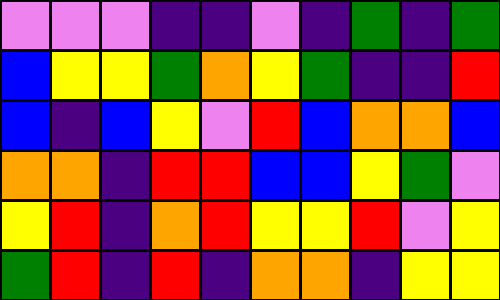[["violet", "violet", "violet", "indigo", "indigo", "violet", "indigo", "green", "indigo", "green"], ["blue", "yellow", "yellow", "green", "orange", "yellow", "green", "indigo", "indigo", "red"], ["blue", "indigo", "blue", "yellow", "violet", "red", "blue", "orange", "orange", "blue"], ["orange", "orange", "indigo", "red", "red", "blue", "blue", "yellow", "green", "violet"], ["yellow", "red", "indigo", "orange", "red", "yellow", "yellow", "red", "violet", "yellow"], ["green", "red", "indigo", "red", "indigo", "orange", "orange", "indigo", "yellow", "yellow"]]